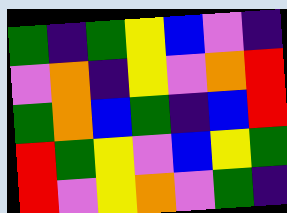[["green", "indigo", "green", "yellow", "blue", "violet", "indigo"], ["violet", "orange", "indigo", "yellow", "violet", "orange", "red"], ["green", "orange", "blue", "green", "indigo", "blue", "red"], ["red", "green", "yellow", "violet", "blue", "yellow", "green"], ["red", "violet", "yellow", "orange", "violet", "green", "indigo"]]